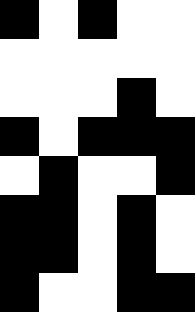[["black", "white", "black", "white", "white"], ["white", "white", "white", "white", "white"], ["white", "white", "white", "black", "white"], ["black", "white", "black", "black", "black"], ["white", "black", "white", "white", "black"], ["black", "black", "white", "black", "white"], ["black", "black", "white", "black", "white"], ["black", "white", "white", "black", "black"]]